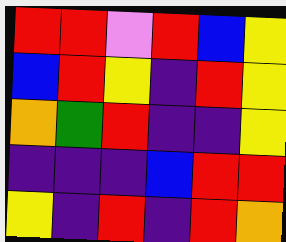[["red", "red", "violet", "red", "blue", "yellow"], ["blue", "red", "yellow", "indigo", "red", "yellow"], ["orange", "green", "red", "indigo", "indigo", "yellow"], ["indigo", "indigo", "indigo", "blue", "red", "red"], ["yellow", "indigo", "red", "indigo", "red", "orange"]]